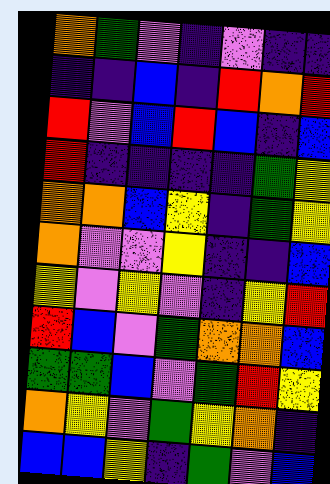[["orange", "green", "violet", "indigo", "violet", "indigo", "indigo"], ["indigo", "indigo", "blue", "indigo", "red", "orange", "red"], ["red", "violet", "blue", "red", "blue", "indigo", "blue"], ["red", "indigo", "indigo", "indigo", "indigo", "green", "yellow"], ["orange", "orange", "blue", "yellow", "indigo", "green", "yellow"], ["orange", "violet", "violet", "yellow", "indigo", "indigo", "blue"], ["yellow", "violet", "yellow", "violet", "indigo", "yellow", "red"], ["red", "blue", "violet", "green", "orange", "orange", "blue"], ["green", "green", "blue", "violet", "green", "red", "yellow"], ["orange", "yellow", "violet", "green", "yellow", "orange", "indigo"], ["blue", "blue", "yellow", "indigo", "green", "violet", "blue"]]